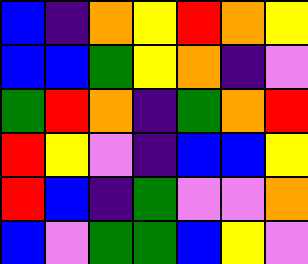[["blue", "indigo", "orange", "yellow", "red", "orange", "yellow"], ["blue", "blue", "green", "yellow", "orange", "indigo", "violet"], ["green", "red", "orange", "indigo", "green", "orange", "red"], ["red", "yellow", "violet", "indigo", "blue", "blue", "yellow"], ["red", "blue", "indigo", "green", "violet", "violet", "orange"], ["blue", "violet", "green", "green", "blue", "yellow", "violet"]]